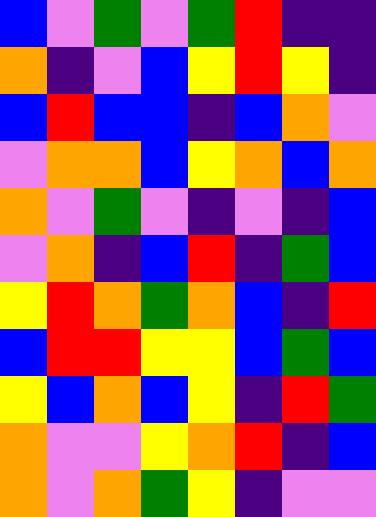[["blue", "violet", "green", "violet", "green", "red", "indigo", "indigo"], ["orange", "indigo", "violet", "blue", "yellow", "red", "yellow", "indigo"], ["blue", "red", "blue", "blue", "indigo", "blue", "orange", "violet"], ["violet", "orange", "orange", "blue", "yellow", "orange", "blue", "orange"], ["orange", "violet", "green", "violet", "indigo", "violet", "indigo", "blue"], ["violet", "orange", "indigo", "blue", "red", "indigo", "green", "blue"], ["yellow", "red", "orange", "green", "orange", "blue", "indigo", "red"], ["blue", "red", "red", "yellow", "yellow", "blue", "green", "blue"], ["yellow", "blue", "orange", "blue", "yellow", "indigo", "red", "green"], ["orange", "violet", "violet", "yellow", "orange", "red", "indigo", "blue"], ["orange", "violet", "orange", "green", "yellow", "indigo", "violet", "violet"]]